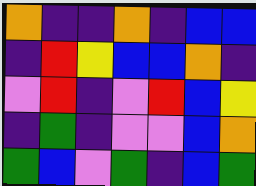[["orange", "indigo", "indigo", "orange", "indigo", "blue", "blue"], ["indigo", "red", "yellow", "blue", "blue", "orange", "indigo"], ["violet", "red", "indigo", "violet", "red", "blue", "yellow"], ["indigo", "green", "indigo", "violet", "violet", "blue", "orange"], ["green", "blue", "violet", "green", "indigo", "blue", "green"]]